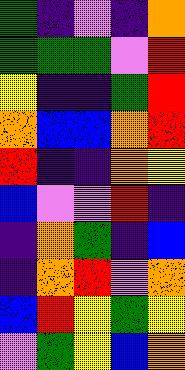[["green", "indigo", "violet", "indigo", "orange"], ["green", "green", "green", "violet", "red"], ["yellow", "indigo", "indigo", "green", "red"], ["orange", "blue", "blue", "orange", "red"], ["red", "indigo", "indigo", "orange", "yellow"], ["blue", "violet", "violet", "red", "indigo"], ["indigo", "orange", "green", "indigo", "blue"], ["indigo", "orange", "red", "violet", "orange"], ["blue", "red", "yellow", "green", "yellow"], ["violet", "green", "yellow", "blue", "orange"]]